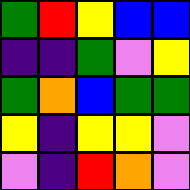[["green", "red", "yellow", "blue", "blue"], ["indigo", "indigo", "green", "violet", "yellow"], ["green", "orange", "blue", "green", "green"], ["yellow", "indigo", "yellow", "yellow", "violet"], ["violet", "indigo", "red", "orange", "violet"]]